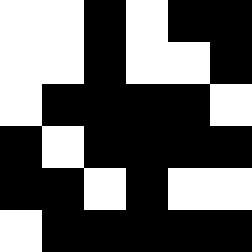[["white", "white", "black", "white", "black", "black"], ["white", "white", "black", "white", "white", "black"], ["white", "black", "black", "black", "black", "white"], ["black", "white", "black", "black", "black", "black"], ["black", "black", "white", "black", "white", "white"], ["white", "black", "black", "black", "black", "black"]]